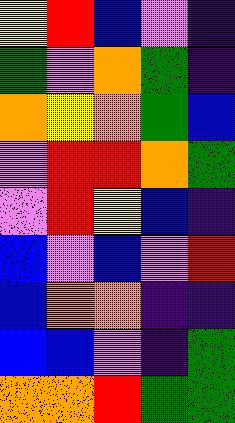[["yellow", "red", "blue", "violet", "indigo"], ["green", "violet", "orange", "green", "indigo"], ["orange", "yellow", "orange", "green", "blue"], ["violet", "red", "red", "orange", "green"], ["violet", "red", "yellow", "blue", "indigo"], ["blue", "violet", "blue", "violet", "red"], ["blue", "orange", "orange", "indigo", "indigo"], ["blue", "blue", "violet", "indigo", "green"], ["orange", "orange", "red", "green", "green"]]